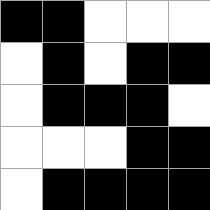[["black", "black", "white", "white", "white"], ["white", "black", "white", "black", "black"], ["white", "black", "black", "black", "white"], ["white", "white", "white", "black", "black"], ["white", "black", "black", "black", "black"]]